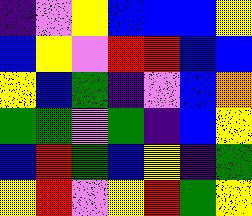[["indigo", "violet", "yellow", "blue", "blue", "blue", "yellow"], ["blue", "yellow", "violet", "red", "red", "blue", "blue"], ["yellow", "blue", "green", "indigo", "violet", "blue", "orange"], ["green", "green", "violet", "green", "indigo", "blue", "yellow"], ["blue", "red", "green", "blue", "yellow", "indigo", "green"], ["yellow", "red", "violet", "yellow", "red", "green", "yellow"]]